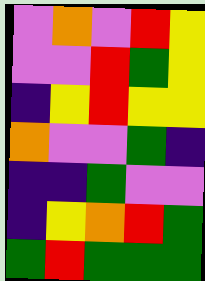[["violet", "orange", "violet", "red", "yellow"], ["violet", "violet", "red", "green", "yellow"], ["indigo", "yellow", "red", "yellow", "yellow"], ["orange", "violet", "violet", "green", "indigo"], ["indigo", "indigo", "green", "violet", "violet"], ["indigo", "yellow", "orange", "red", "green"], ["green", "red", "green", "green", "green"]]